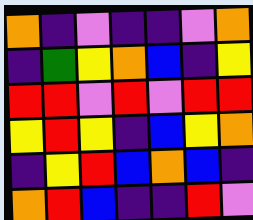[["orange", "indigo", "violet", "indigo", "indigo", "violet", "orange"], ["indigo", "green", "yellow", "orange", "blue", "indigo", "yellow"], ["red", "red", "violet", "red", "violet", "red", "red"], ["yellow", "red", "yellow", "indigo", "blue", "yellow", "orange"], ["indigo", "yellow", "red", "blue", "orange", "blue", "indigo"], ["orange", "red", "blue", "indigo", "indigo", "red", "violet"]]